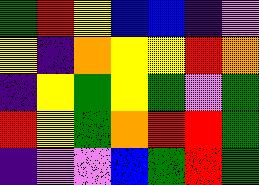[["green", "red", "yellow", "blue", "blue", "indigo", "violet"], ["yellow", "indigo", "orange", "yellow", "yellow", "red", "orange"], ["indigo", "yellow", "green", "yellow", "green", "violet", "green"], ["red", "yellow", "green", "orange", "red", "red", "green"], ["indigo", "violet", "violet", "blue", "green", "red", "green"]]